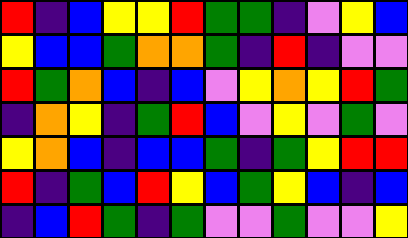[["red", "indigo", "blue", "yellow", "yellow", "red", "green", "green", "indigo", "violet", "yellow", "blue"], ["yellow", "blue", "blue", "green", "orange", "orange", "green", "indigo", "red", "indigo", "violet", "violet"], ["red", "green", "orange", "blue", "indigo", "blue", "violet", "yellow", "orange", "yellow", "red", "green"], ["indigo", "orange", "yellow", "indigo", "green", "red", "blue", "violet", "yellow", "violet", "green", "violet"], ["yellow", "orange", "blue", "indigo", "blue", "blue", "green", "indigo", "green", "yellow", "red", "red"], ["red", "indigo", "green", "blue", "red", "yellow", "blue", "green", "yellow", "blue", "indigo", "blue"], ["indigo", "blue", "red", "green", "indigo", "green", "violet", "violet", "green", "violet", "violet", "yellow"]]